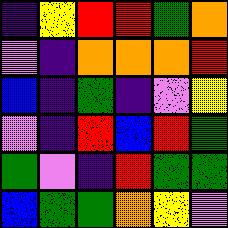[["indigo", "yellow", "red", "red", "green", "orange"], ["violet", "indigo", "orange", "orange", "orange", "red"], ["blue", "indigo", "green", "indigo", "violet", "yellow"], ["violet", "indigo", "red", "blue", "red", "green"], ["green", "violet", "indigo", "red", "green", "green"], ["blue", "green", "green", "orange", "yellow", "violet"]]